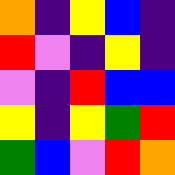[["orange", "indigo", "yellow", "blue", "indigo"], ["red", "violet", "indigo", "yellow", "indigo"], ["violet", "indigo", "red", "blue", "blue"], ["yellow", "indigo", "yellow", "green", "red"], ["green", "blue", "violet", "red", "orange"]]